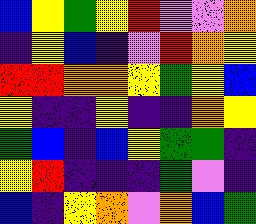[["blue", "yellow", "green", "yellow", "red", "violet", "violet", "orange"], ["indigo", "yellow", "blue", "indigo", "violet", "red", "orange", "yellow"], ["red", "red", "orange", "orange", "yellow", "green", "yellow", "blue"], ["yellow", "indigo", "indigo", "yellow", "indigo", "indigo", "orange", "yellow"], ["green", "blue", "indigo", "blue", "yellow", "green", "green", "indigo"], ["yellow", "red", "indigo", "indigo", "indigo", "green", "violet", "indigo"], ["blue", "indigo", "yellow", "orange", "violet", "orange", "blue", "green"]]